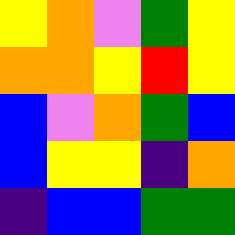[["yellow", "orange", "violet", "green", "yellow"], ["orange", "orange", "yellow", "red", "yellow"], ["blue", "violet", "orange", "green", "blue"], ["blue", "yellow", "yellow", "indigo", "orange"], ["indigo", "blue", "blue", "green", "green"]]